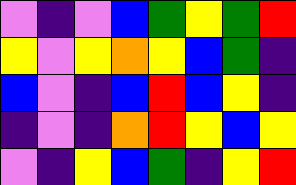[["violet", "indigo", "violet", "blue", "green", "yellow", "green", "red"], ["yellow", "violet", "yellow", "orange", "yellow", "blue", "green", "indigo"], ["blue", "violet", "indigo", "blue", "red", "blue", "yellow", "indigo"], ["indigo", "violet", "indigo", "orange", "red", "yellow", "blue", "yellow"], ["violet", "indigo", "yellow", "blue", "green", "indigo", "yellow", "red"]]